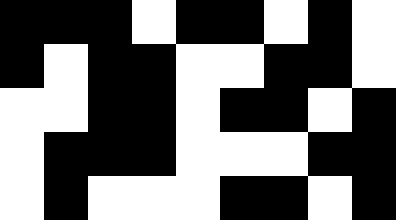[["black", "black", "black", "white", "black", "black", "white", "black", "white"], ["black", "white", "black", "black", "white", "white", "black", "black", "white"], ["white", "white", "black", "black", "white", "black", "black", "white", "black"], ["white", "black", "black", "black", "white", "white", "white", "black", "black"], ["white", "black", "white", "white", "white", "black", "black", "white", "black"]]